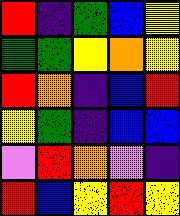[["red", "indigo", "green", "blue", "yellow"], ["green", "green", "yellow", "orange", "yellow"], ["red", "orange", "indigo", "blue", "red"], ["yellow", "green", "indigo", "blue", "blue"], ["violet", "red", "orange", "violet", "indigo"], ["red", "blue", "yellow", "red", "yellow"]]